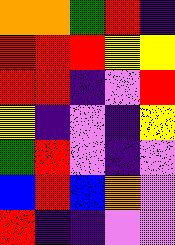[["orange", "orange", "green", "red", "indigo"], ["red", "red", "red", "yellow", "yellow"], ["red", "red", "indigo", "violet", "red"], ["yellow", "indigo", "violet", "indigo", "yellow"], ["green", "red", "violet", "indigo", "violet"], ["blue", "red", "blue", "orange", "violet"], ["red", "indigo", "indigo", "violet", "violet"]]